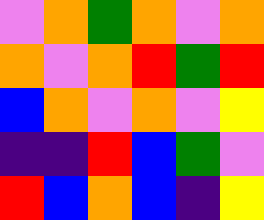[["violet", "orange", "green", "orange", "violet", "orange"], ["orange", "violet", "orange", "red", "green", "red"], ["blue", "orange", "violet", "orange", "violet", "yellow"], ["indigo", "indigo", "red", "blue", "green", "violet"], ["red", "blue", "orange", "blue", "indigo", "yellow"]]